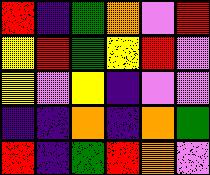[["red", "indigo", "green", "orange", "violet", "red"], ["yellow", "red", "green", "yellow", "red", "violet"], ["yellow", "violet", "yellow", "indigo", "violet", "violet"], ["indigo", "indigo", "orange", "indigo", "orange", "green"], ["red", "indigo", "green", "red", "orange", "violet"]]